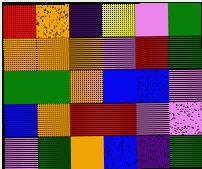[["red", "orange", "indigo", "yellow", "violet", "green"], ["orange", "orange", "orange", "violet", "red", "green"], ["green", "green", "orange", "blue", "blue", "violet"], ["blue", "orange", "red", "red", "violet", "violet"], ["violet", "green", "orange", "blue", "indigo", "green"]]